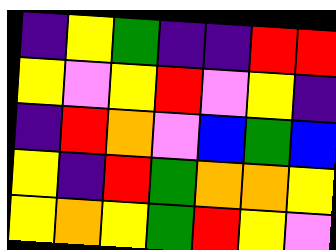[["indigo", "yellow", "green", "indigo", "indigo", "red", "red"], ["yellow", "violet", "yellow", "red", "violet", "yellow", "indigo"], ["indigo", "red", "orange", "violet", "blue", "green", "blue"], ["yellow", "indigo", "red", "green", "orange", "orange", "yellow"], ["yellow", "orange", "yellow", "green", "red", "yellow", "violet"]]